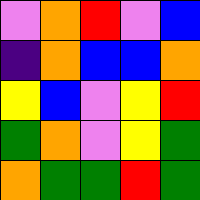[["violet", "orange", "red", "violet", "blue"], ["indigo", "orange", "blue", "blue", "orange"], ["yellow", "blue", "violet", "yellow", "red"], ["green", "orange", "violet", "yellow", "green"], ["orange", "green", "green", "red", "green"]]